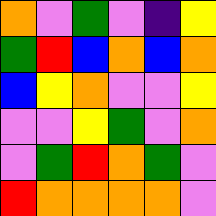[["orange", "violet", "green", "violet", "indigo", "yellow"], ["green", "red", "blue", "orange", "blue", "orange"], ["blue", "yellow", "orange", "violet", "violet", "yellow"], ["violet", "violet", "yellow", "green", "violet", "orange"], ["violet", "green", "red", "orange", "green", "violet"], ["red", "orange", "orange", "orange", "orange", "violet"]]